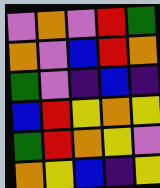[["violet", "orange", "violet", "red", "green"], ["orange", "violet", "blue", "red", "orange"], ["green", "violet", "indigo", "blue", "indigo"], ["blue", "red", "yellow", "orange", "yellow"], ["green", "red", "orange", "yellow", "violet"], ["orange", "yellow", "blue", "indigo", "yellow"]]